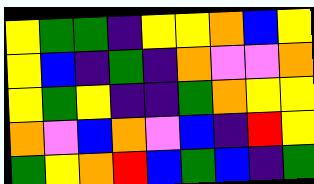[["yellow", "green", "green", "indigo", "yellow", "yellow", "orange", "blue", "yellow"], ["yellow", "blue", "indigo", "green", "indigo", "orange", "violet", "violet", "orange"], ["yellow", "green", "yellow", "indigo", "indigo", "green", "orange", "yellow", "yellow"], ["orange", "violet", "blue", "orange", "violet", "blue", "indigo", "red", "yellow"], ["green", "yellow", "orange", "red", "blue", "green", "blue", "indigo", "green"]]